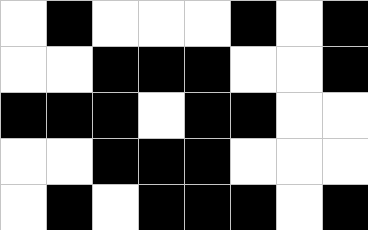[["white", "black", "white", "white", "white", "black", "white", "black"], ["white", "white", "black", "black", "black", "white", "white", "black"], ["black", "black", "black", "white", "black", "black", "white", "white"], ["white", "white", "black", "black", "black", "white", "white", "white"], ["white", "black", "white", "black", "black", "black", "white", "black"]]